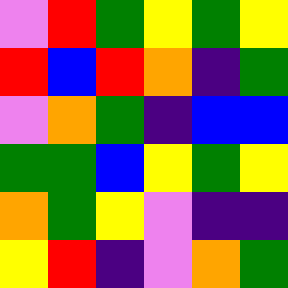[["violet", "red", "green", "yellow", "green", "yellow"], ["red", "blue", "red", "orange", "indigo", "green"], ["violet", "orange", "green", "indigo", "blue", "blue"], ["green", "green", "blue", "yellow", "green", "yellow"], ["orange", "green", "yellow", "violet", "indigo", "indigo"], ["yellow", "red", "indigo", "violet", "orange", "green"]]